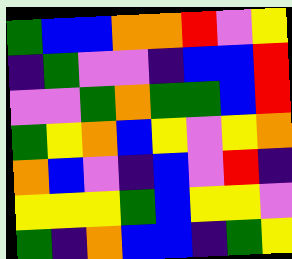[["green", "blue", "blue", "orange", "orange", "red", "violet", "yellow"], ["indigo", "green", "violet", "violet", "indigo", "blue", "blue", "red"], ["violet", "violet", "green", "orange", "green", "green", "blue", "red"], ["green", "yellow", "orange", "blue", "yellow", "violet", "yellow", "orange"], ["orange", "blue", "violet", "indigo", "blue", "violet", "red", "indigo"], ["yellow", "yellow", "yellow", "green", "blue", "yellow", "yellow", "violet"], ["green", "indigo", "orange", "blue", "blue", "indigo", "green", "yellow"]]